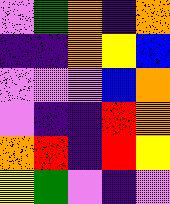[["violet", "green", "orange", "indigo", "orange"], ["indigo", "indigo", "orange", "yellow", "blue"], ["violet", "violet", "violet", "blue", "orange"], ["violet", "indigo", "indigo", "red", "orange"], ["orange", "red", "indigo", "red", "yellow"], ["yellow", "green", "violet", "indigo", "violet"]]